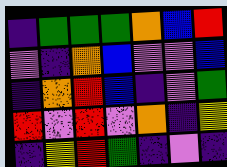[["indigo", "green", "green", "green", "orange", "blue", "red"], ["violet", "indigo", "orange", "blue", "violet", "violet", "blue"], ["indigo", "orange", "red", "blue", "indigo", "violet", "green"], ["red", "violet", "red", "violet", "orange", "indigo", "yellow"], ["indigo", "yellow", "red", "green", "indigo", "violet", "indigo"]]